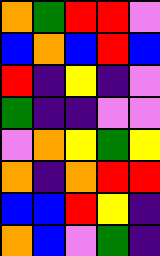[["orange", "green", "red", "red", "violet"], ["blue", "orange", "blue", "red", "blue"], ["red", "indigo", "yellow", "indigo", "violet"], ["green", "indigo", "indigo", "violet", "violet"], ["violet", "orange", "yellow", "green", "yellow"], ["orange", "indigo", "orange", "red", "red"], ["blue", "blue", "red", "yellow", "indigo"], ["orange", "blue", "violet", "green", "indigo"]]